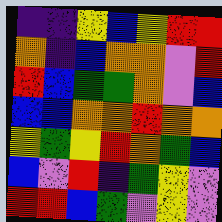[["indigo", "indigo", "yellow", "blue", "yellow", "red", "red"], ["orange", "indigo", "blue", "orange", "orange", "violet", "red"], ["red", "blue", "green", "green", "orange", "violet", "blue"], ["blue", "blue", "orange", "orange", "red", "orange", "orange"], ["yellow", "green", "yellow", "red", "orange", "green", "blue"], ["blue", "violet", "red", "indigo", "green", "yellow", "violet"], ["red", "red", "blue", "green", "violet", "yellow", "violet"]]